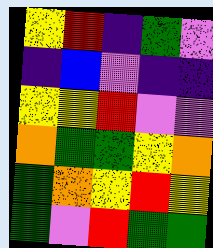[["yellow", "red", "indigo", "green", "violet"], ["indigo", "blue", "violet", "indigo", "indigo"], ["yellow", "yellow", "red", "violet", "violet"], ["orange", "green", "green", "yellow", "orange"], ["green", "orange", "yellow", "red", "yellow"], ["green", "violet", "red", "green", "green"]]